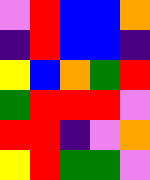[["violet", "red", "blue", "blue", "orange"], ["indigo", "red", "blue", "blue", "indigo"], ["yellow", "blue", "orange", "green", "red"], ["green", "red", "red", "red", "violet"], ["red", "red", "indigo", "violet", "orange"], ["yellow", "red", "green", "green", "violet"]]